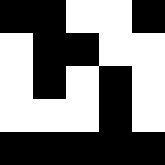[["black", "black", "white", "white", "black"], ["white", "black", "black", "white", "white"], ["white", "black", "white", "black", "white"], ["white", "white", "white", "black", "white"], ["black", "black", "black", "black", "black"]]